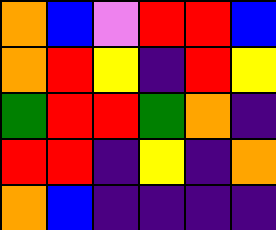[["orange", "blue", "violet", "red", "red", "blue"], ["orange", "red", "yellow", "indigo", "red", "yellow"], ["green", "red", "red", "green", "orange", "indigo"], ["red", "red", "indigo", "yellow", "indigo", "orange"], ["orange", "blue", "indigo", "indigo", "indigo", "indigo"]]